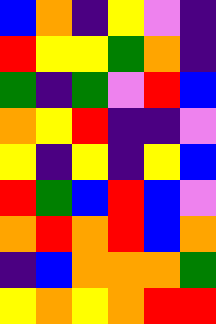[["blue", "orange", "indigo", "yellow", "violet", "indigo"], ["red", "yellow", "yellow", "green", "orange", "indigo"], ["green", "indigo", "green", "violet", "red", "blue"], ["orange", "yellow", "red", "indigo", "indigo", "violet"], ["yellow", "indigo", "yellow", "indigo", "yellow", "blue"], ["red", "green", "blue", "red", "blue", "violet"], ["orange", "red", "orange", "red", "blue", "orange"], ["indigo", "blue", "orange", "orange", "orange", "green"], ["yellow", "orange", "yellow", "orange", "red", "red"]]